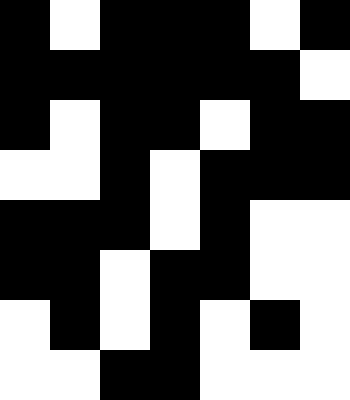[["black", "white", "black", "black", "black", "white", "black"], ["black", "black", "black", "black", "black", "black", "white"], ["black", "white", "black", "black", "white", "black", "black"], ["white", "white", "black", "white", "black", "black", "black"], ["black", "black", "black", "white", "black", "white", "white"], ["black", "black", "white", "black", "black", "white", "white"], ["white", "black", "white", "black", "white", "black", "white"], ["white", "white", "black", "black", "white", "white", "white"]]